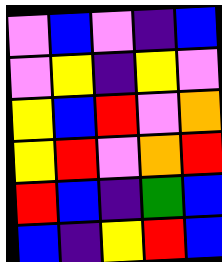[["violet", "blue", "violet", "indigo", "blue"], ["violet", "yellow", "indigo", "yellow", "violet"], ["yellow", "blue", "red", "violet", "orange"], ["yellow", "red", "violet", "orange", "red"], ["red", "blue", "indigo", "green", "blue"], ["blue", "indigo", "yellow", "red", "blue"]]